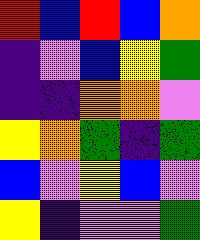[["red", "blue", "red", "blue", "orange"], ["indigo", "violet", "blue", "yellow", "green"], ["indigo", "indigo", "orange", "orange", "violet"], ["yellow", "orange", "green", "indigo", "green"], ["blue", "violet", "yellow", "blue", "violet"], ["yellow", "indigo", "violet", "violet", "green"]]